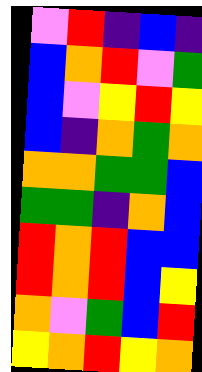[["violet", "red", "indigo", "blue", "indigo"], ["blue", "orange", "red", "violet", "green"], ["blue", "violet", "yellow", "red", "yellow"], ["blue", "indigo", "orange", "green", "orange"], ["orange", "orange", "green", "green", "blue"], ["green", "green", "indigo", "orange", "blue"], ["red", "orange", "red", "blue", "blue"], ["red", "orange", "red", "blue", "yellow"], ["orange", "violet", "green", "blue", "red"], ["yellow", "orange", "red", "yellow", "orange"]]